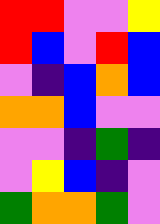[["red", "red", "violet", "violet", "yellow"], ["red", "blue", "violet", "red", "blue"], ["violet", "indigo", "blue", "orange", "blue"], ["orange", "orange", "blue", "violet", "violet"], ["violet", "violet", "indigo", "green", "indigo"], ["violet", "yellow", "blue", "indigo", "violet"], ["green", "orange", "orange", "green", "violet"]]